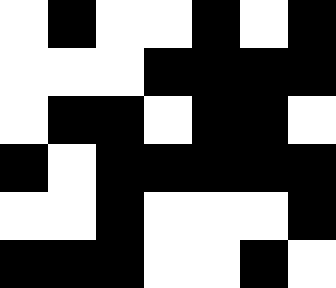[["white", "black", "white", "white", "black", "white", "black"], ["white", "white", "white", "black", "black", "black", "black"], ["white", "black", "black", "white", "black", "black", "white"], ["black", "white", "black", "black", "black", "black", "black"], ["white", "white", "black", "white", "white", "white", "black"], ["black", "black", "black", "white", "white", "black", "white"]]